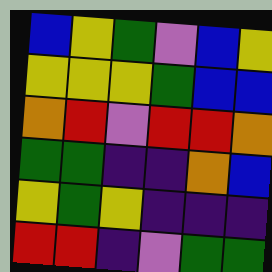[["blue", "yellow", "green", "violet", "blue", "yellow"], ["yellow", "yellow", "yellow", "green", "blue", "blue"], ["orange", "red", "violet", "red", "red", "orange"], ["green", "green", "indigo", "indigo", "orange", "blue"], ["yellow", "green", "yellow", "indigo", "indigo", "indigo"], ["red", "red", "indigo", "violet", "green", "green"]]